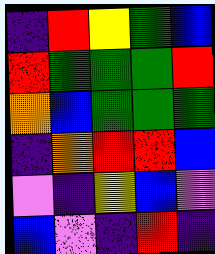[["indigo", "red", "yellow", "green", "blue"], ["red", "green", "green", "green", "red"], ["orange", "blue", "green", "green", "green"], ["indigo", "orange", "red", "red", "blue"], ["violet", "indigo", "yellow", "blue", "violet"], ["blue", "violet", "indigo", "red", "indigo"]]